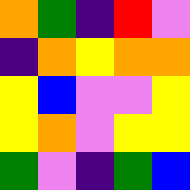[["orange", "green", "indigo", "red", "violet"], ["indigo", "orange", "yellow", "orange", "orange"], ["yellow", "blue", "violet", "violet", "yellow"], ["yellow", "orange", "violet", "yellow", "yellow"], ["green", "violet", "indigo", "green", "blue"]]